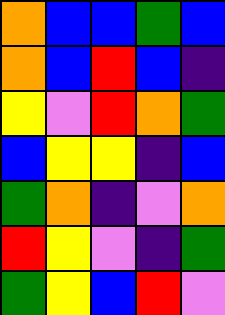[["orange", "blue", "blue", "green", "blue"], ["orange", "blue", "red", "blue", "indigo"], ["yellow", "violet", "red", "orange", "green"], ["blue", "yellow", "yellow", "indigo", "blue"], ["green", "orange", "indigo", "violet", "orange"], ["red", "yellow", "violet", "indigo", "green"], ["green", "yellow", "blue", "red", "violet"]]